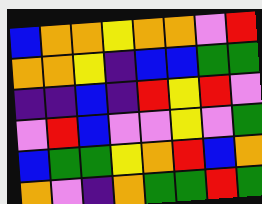[["blue", "orange", "orange", "yellow", "orange", "orange", "violet", "red"], ["orange", "orange", "yellow", "indigo", "blue", "blue", "green", "green"], ["indigo", "indigo", "blue", "indigo", "red", "yellow", "red", "violet"], ["violet", "red", "blue", "violet", "violet", "yellow", "violet", "green"], ["blue", "green", "green", "yellow", "orange", "red", "blue", "orange"], ["orange", "violet", "indigo", "orange", "green", "green", "red", "green"]]